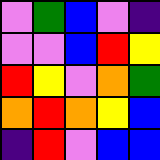[["violet", "green", "blue", "violet", "indigo"], ["violet", "violet", "blue", "red", "yellow"], ["red", "yellow", "violet", "orange", "green"], ["orange", "red", "orange", "yellow", "blue"], ["indigo", "red", "violet", "blue", "blue"]]